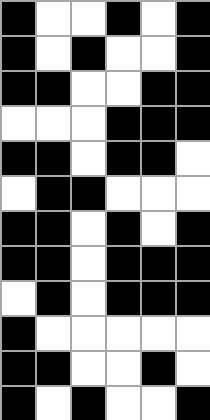[["black", "white", "white", "black", "white", "black"], ["black", "white", "black", "white", "white", "black"], ["black", "black", "white", "white", "black", "black"], ["white", "white", "white", "black", "black", "black"], ["black", "black", "white", "black", "black", "white"], ["white", "black", "black", "white", "white", "white"], ["black", "black", "white", "black", "white", "black"], ["black", "black", "white", "black", "black", "black"], ["white", "black", "white", "black", "black", "black"], ["black", "white", "white", "white", "white", "white"], ["black", "black", "white", "white", "black", "white"], ["black", "white", "black", "white", "white", "black"]]